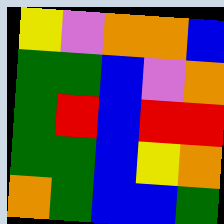[["yellow", "violet", "orange", "orange", "blue"], ["green", "green", "blue", "violet", "orange"], ["green", "red", "blue", "red", "red"], ["green", "green", "blue", "yellow", "orange"], ["orange", "green", "blue", "blue", "green"]]